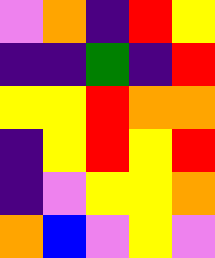[["violet", "orange", "indigo", "red", "yellow"], ["indigo", "indigo", "green", "indigo", "red"], ["yellow", "yellow", "red", "orange", "orange"], ["indigo", "yellow", "red", "yellow", "red"], ["indigo", "violet", "yellow", "yellow", "orange"], ["orange", "blue", "violet", "yellow", "violet"]]